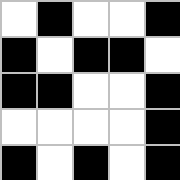[["white", "black", "white", "white", "black"], ["black", "white", "black", "black", "white"], ["black", "black", "white", "white", "black"], ["white", "white", "white", "white", "black"], ["black", "white", "black", "white", "black"]]